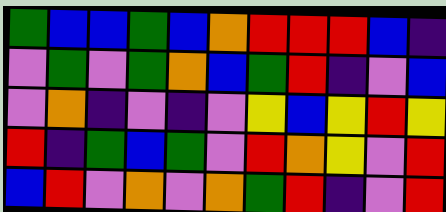[["green", "blue", "blue", "green", "blue", "orange", "red", "red", "red", "blue", "indigo"], ["violet", "green", "violet", "green", "orange", "blue", "green", "red", "indigo", "violet", "blue"], ["violet", "orange", "indigo", "violet", "indigo", "violet", "yellow", "blue", "yellow", "red", "yellow"], ["red", "indigo", "green", "blue", "green", "violet", "red", "orange", "yellow", "violet", "red"], ["blue", "red", "violet", "orange", "violet", "orange", "green", "red", "indigo", "violet", "red"]]